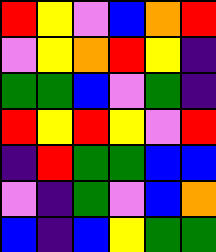[["red", "yellow", "violet", "blue", "orange", "red"], ["violet", "yellow", "orange", "red", "yellow", "indigo"], ["green", "green", "blue", "violet", "green", "indigo"], ["red", "yellow", "red", "yellow", "violet", "red"], ["indigo", "red", "green", "green", "blue", "blue"], ["violet", "indigo", "green", "violet", "blue", "orange"], ["blue", "indigo", "blue", "yellow", "green", "green"]]